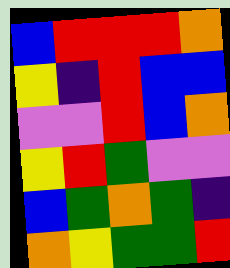[["blue", "red", "red", "red", "orange"], ["yellow", "indigo", "red", "blue", "blue"], ["violet", "violet", "red", "blue", "orange"], ["yellow", "red", "green", "violet", "violet"], ["blue", "green", "orange", "green", "indigo"], ["orange", "yellow", "green", "green", "red"]]